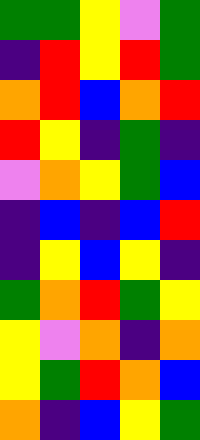[["green", "green", "yellow", "violet", "green"], ["indigo", "red", "yellow", "red", "green"], ["orange", "red", "blue", "orange", "red"], ["red", "yellow", "indigo", "green", "indigo"], ["violet", "orange", "yellow", "green", "blue"], ["indigo", "blue", "indigo", "blue", "red"], ["indigo", "yellow", "blue", "yellow", "indigo"], ["green", "orange", "red", "green", "yellow"], ["yellow", "violet", "orange", "indigo", "orange"], ["yellow", "green", "red", "orange", "blue"], ["orange", "indigo", "blue", "yellow", "green"]]